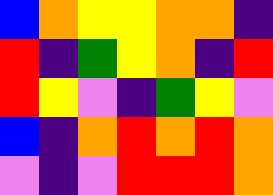[["blue", "orange", "yellow", "yellow", "orange", "orange", "indigo"], ["red", "indigo", "green", "yellow", "orange", "indigo", "red"], ["red", "yellow", "violet", "indigo", "green", "yellow", "violet"], ["blue", "indigo", "orange", "red", "orange", "red", "orange"], ["violet", "indigo", "violet", "red", "red", "red", "orange"]]